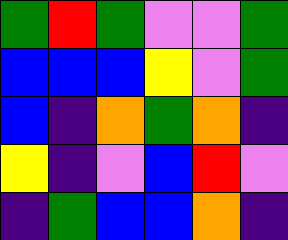[["green", "red", "green", "violet", "violet", "green"], ["blue", "blue", "blue", "yellow", "violet", "green"], ["blue", "indigo", "orange", "green", "orange", "indigo"], ["yellow", "indigo", "violet", "blue", "red", "violet"], ["indigo", "green", "blue", "blue", "orange", "indigo"]]